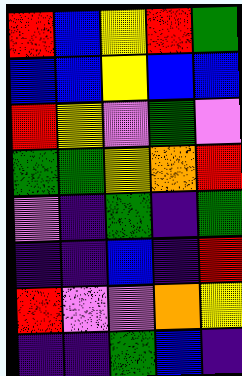[["red", "blue", "yellow", "red", "green"], ["blue", "blue", "yellow", "blue", "blue"], ["red", "yellow", "violet", "green", "violet"], ["green", "green", "yellow", "orange", "red"], ["violet", "indigo", "green", "indigo", "green"], ["indigo", "indigo", "blue", "indigo", "red"], ["red", "violet", "violet", "orange", "yellow"], ["indigo", "indigo", "green", "blue", "indigo"]]